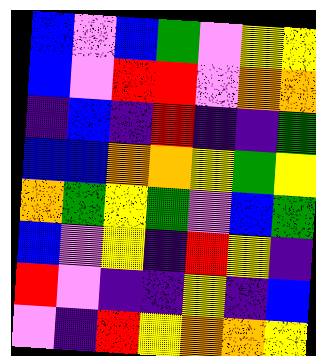[["blue", "violet", "blue", "green", "violet", "yellow", "yellow"], ["blue", "violet", "red", "red", "violet", "orange", "orange"], ["indigo", "blue", "indigo", "red", "indigo", "indigo", "green"], ["blue", "blue", "orange", "orange", "yellow", "green", "yellow"], ["orange", "green", "yellow", "green", "violet", "blue", "green"], ["blue", "violet", "yellow", "indigo", "red", "yellow", "indigo"], ["red", "violet", "indigo", "indigo", "yellow", "indigo", "blue"], ["violet", "indigo", "red", "yellow", "orange", "orange", "yellow"]]